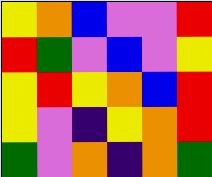[["yellow", "orange", "blue", "violet", "violet", "red"], ["red", "green", "violet", "blue", "violet", "yellow"], ["yellow", "red", "yellow", "orange", "blue", "red"], ["yellow", "violet", "indigo", "yellow", "orange", "red"], ["green", "violet", "orange", "indigo", "orange", "green"]]